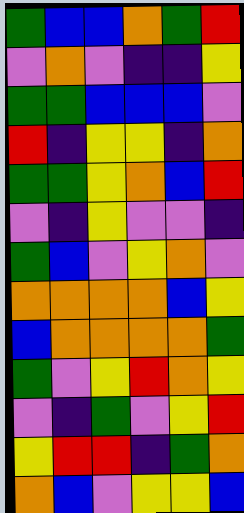[["green", "blue", "blue", "orange", "green", "red"], ["violet", "orange", "violet", "indigo", "indigo", "yellow"], ["green", "green", "blue", "blue", "blue", "violet"], ["red", "indigo", "yellow", "yellow", "indigo", "orange"], ["green", "green", "yellow", "orange", "blue", "red"], ["violet", "indigo", "yellow", "violet", "violet", "indigo"], ["green", "blue", "violet", "yellow", "orange", "violet"], ["orange", "orange", "orange", "orange", "blue", "yellow"], ["blue", "orange", "orange", "orange", "orange", "green"], ["green", "violet", "yellow", "red", "orange", "yellow"], ["violet", "indigo", "green", "violet", "yellow", "red"], ["yellow", "red", "red", "indigo", "green", "orange"], ["orange", "blue", "violet", "yellow", "yellow", "blue"]]